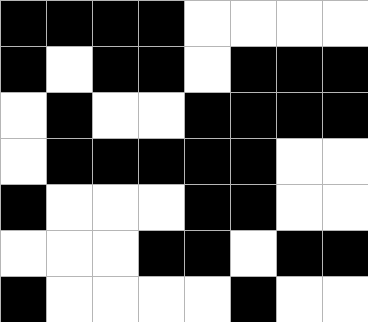[["black", "black", "black", "black", "white", "white", "white", "white"], ["black", "white", "black", "black", "white", "black", "black", "black"], ["white", "black", "white", "white", "black", "black", "black", "black"], ["white", "black", "black", "black", "black", "black", "white", "white"], ["black", "white", "white", "white", "black", "black", "white", "white"], ["white", "white", "white", "black", "black", "white", "black", "black"], ["black", "white", "white", "white", "white", "black", "white", "white"]]